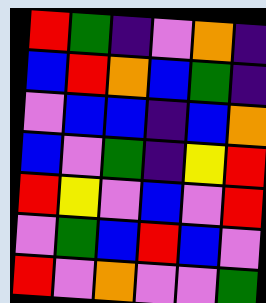[["red", "green", "indigo", "violet", "orange", "indigo"], ["blue", "red", "orange", "blue", "green", "indigo"], ["violet", "blue", "blue", "indigo", "blue", "orange"], ["blue", "violet", "green", "indigo", "yellow", "red"], ["red", "yellow", "violet", "blue", "violet", "red"], ["violet", "green", "blue", "red", "blue", "violet"], ["red", "violet", "orange", "violet", "violet", "green"]]